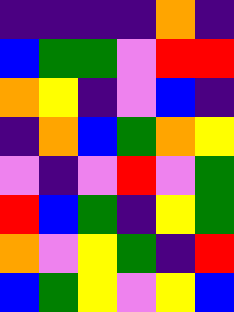[["indigo", "indigo", "indigo", "indigo", "orange", "indigo"], ["blue", "green", "green", "violet", "red", "red"], ["orange", "yellow", "indigo", "violet", "blue", "indigo"], ["indigo", "orange", "blue", "green", "orange", "yellow"], ["violet", "indigo", "violet", "red", "violet", "green"], ["red", "blue", "green", "indigo", "yellow", "green"], ["orange", "violet", "yellow", "green", "indigo", "red"], ["blue", "green", "yellow", "violet", "yellow", "blue"]]